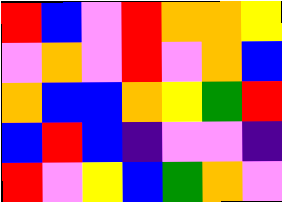[["red", "blue", "violet", "red", "orange", "orange", "yellow"], ["violet", "orange", "violet", "red", "violet", "orange", "blue"], ["orange", "blue", "blue", "orange", "yellow", "green", "red"], ["blue", "red", "blue", "indigo", "violet", "violet", "indigo"], ["red", "violet", "yellow", "blue", "green", "orange", "violet"]]